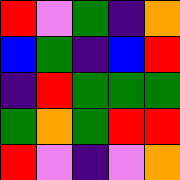[["red", "violet", "green", "indigo", "orange"], ["blue", "green", "indigo", "blue", "red"], ["indigo", "red", "green", "green", "green"], ["green", "orange", "green", "red", "red"], ["red", "violet", "indigo", "violet", "orange"]]